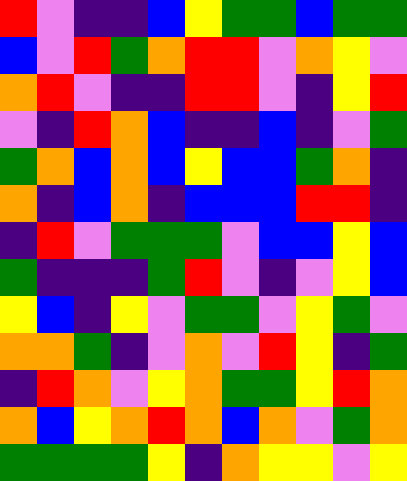[["red", "violet", "indigo", "indigo", "blue", "yellow", "green", "green", "blue", "green", "green"], ["blue", "violet", "red", "green", "orange", "red", "red", "violet", "orange", "yellow", "violet"], ["orange", "red", "violet", "indigo", "indigo", "red", "red", "violet", "indigo", "yellow", "red"], ["violet", "indigo", "red", "orange", "blue", "indigo", "indigo", "blue", "indigo", "violet", "green"], ["green", "orange", "blue", "orange", "blue", "yellow", "blue", "blue", "green", "orange", "indigo"], ["orange", "indigo", "blue", "orange", "indigo", "blue", "blue", "blue", "red", "red", "indigo"], ["indigo", "red", "violet", "green", "green", "green", "violet", "blue", "blue", "yellow", "blue"], ["green", "indigo", "indigo", "indigo", "green", "red", "violet", "indigo", "violet", "yellow", "blue"], ["yellow", "blue", "indigo", "yellow", "violet", "green", "green", "violet", "yellow", "green", "violet"], ["orange", "orange", "green", "indigo", "violet", "orange", "violet", "red", "yellow", "indigo", "green"], ["indigo", "red", "orange", "violet", "yellow", "orange", "green", "green", "yellow", "red", "orange"], ["orange", "blue", "yellow", "orange", "red", "orange", "blue", "orange", "violet", "green", "orange"], ["green", "green", "green", "green", "yellow", "indigo", "orange", "yellow", "yellow", "violet", "yellow"]]